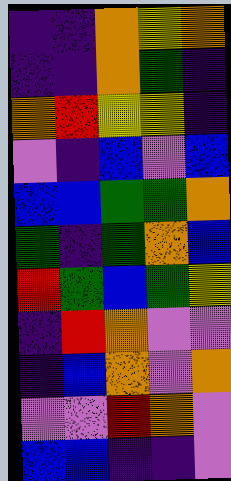[["indigo", "indigo", "orange", "yellow", "orange"], ["indigo", "indigo", "orange", "green", "indigo"], ["orange", "red", "yellow", "yellow", "indigo"], ["violet", "indigo", "blue", "violet", "blue"], ["blue", "blue", "green", "green", "orange"], ["green", "indigo", "green", "orange", "blue"], ["red", "green", "blue", "green", "yellow"], ["indigo", "red", "orange", "violet", "violet"], ["indigo", "blue", "orange", "violet", "orange"], ["violet", "violet", "red", "orange", "violet"], ["blue", "blue", "indigo", "indigo", "violet"]]